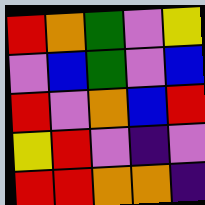[["red", "orange", "green", "violet", "yellow"], ["violet", "blue", "green", "violet", "blue"], ["red", "violet", "orange", "blue", "red"], ["yellow", "red", "violet", "indigo", "violet"], ["red", "red", "orange", "orange", "indigo"]]